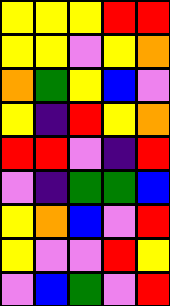[["yellow", "yellow", "yellow", "red", "red"], ["yellow", "yellow", "violet", "yellow", "orange"], ["orange", "green", "yellow", "blue", "violet"], ["yellow", "indigo", "red", "yellow", "orange"], ["red", "red", "violet", "indigo", "red"], ["violet", "indigo", "green", "green", "blue"], ["yellow", "orange", "blue", "violet", "red"], ["yellow", "violet", "violet", "red", "yellow"], ["violet", "blue", "green", "violet", "red"]]